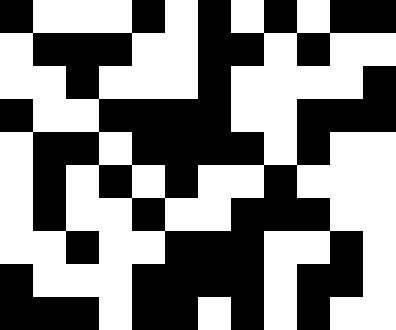[["black", "white", "white", "white", "black", "white", "black", "white", "black", "white", "black", "black"], ["white", "black", "black", "black", "white", "white", "black", "black", "white", "black", "white", "white"], ["white", "white", "black", "white", "white", "white", "black", "white", "white", "white", "white", "black"], ["black", "white", "white", "black", "black", "black", "black", "white", "white", "black", "black", "black"], ["white", "black", "black", "white", "black", "black", "black", "black", "white", "black", "white", "white"], ["white", "black", "white", "black", "white", "black", "white", "white", "black", "white", "white", "white"], ["white", "black", "white", "white", "black", "white", "white", "black", "black", "black", "white", "white"], ["white", "white", "black", "white", "white", "black", "black", "black", "white", "white", "black", "white"], ["black", "white", "white", "white", "black", "black", "black", "black", "white", "black", "black", "white"], ["black", "black", "black", "white", "black", "black", "white", "black", "white", "black", "white", "white"]]